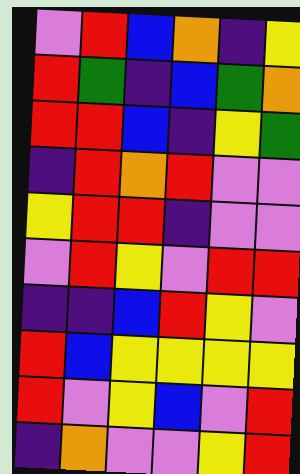[["violet", "red", "blue", "orange", "indigo", "yellow"], ["red", "green", "indigo", "blue", "green", "orange"], ["red", "red", "blue", "indigo", "yellow", "green"], ["indigo", "red", "orange", "red", "violet", "violet"], ["yellow", "red", "red", "indigo", "violet", "violet"], ["violet", "red", "yellow", "violet", "red", "red"], ["indigo", "indigo", "blue", "red", "yellow", "violet"], ["red", "blue", "yellow", "yellow", "yellow", "yellow"], ["red", "violet", "yellow", "blue", "violet", "red"], ["indigo", "orange", "violet", "violet", "yellow", "red"]]